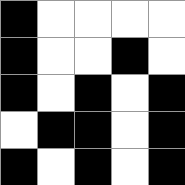[["black", "white", "white", "white", "white"], ["black", "white", "white", "black", "white"], ["black", "white", "black", "white", "black"], ["white", "black", "black", "white", "black"], ["black", "white", "black", "white", "black"]]